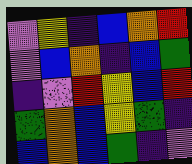[["violet", "yellow", "indigo", "blue", "orange", "red"], ["violet", "blue", "orange", "indigo", "blue", "green"], ["indigo", "violet", "red", "yellow", "blue", "red"], ["green", "orange", "blue", "yellow", "green", "indigo"], ["blue", "orange", "blue", "green", "indigo", "violet"]]